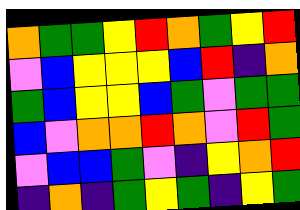[["orange", "green", "green", "yellow", "red", "orange", "green", "yellow", "red"], ["violet", "blue", "yellow", "yellow", "yellow", "blue", "red", "indigo", "orange"], ["green", "blue", "yellow", "yellow", "blue", "green", "violet", "green", "green"], ["blue", "violet", "orange", "orange", "red", "orange", "violet", "red", "green"], ["violet", "blue", "blue", "green", "violet", "indigo", "yellow", "orange", "red"], ["indigo", "orange", "indigo", "green", "yellow", "green", "indigo", "yellow", "green"]]